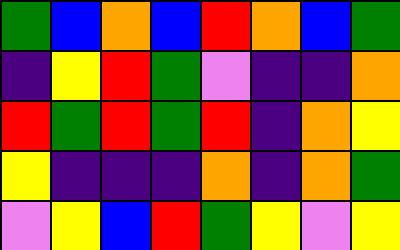[["green", "blue", "orange", "blue", "red", "orange", "blue", "green"], ["indigo", "yellow", "red", "green", "violet", "indigo", "indigo", "orange"], ["red", "green", "red", "green", "red", "indigo", "orange", "yellow"], ["yellow", "indigo", "indigo", "indigo", "orange", "indigo", "orange", "green"], ["violet", "yellow", "blue", "red", "green", "yellow", "violet", "yellow"]]